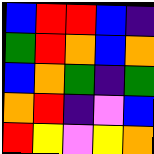[["blue", "red", "red", "blue", "indigo"], ["green", "red", "orange", "blue", "orange"], ["blue", "orange", "green", "indigo", "green"], ["orange", "red", "indigo", "violet", "blue"], ["red", "yellow", "violet", "yellow", "orange"]]